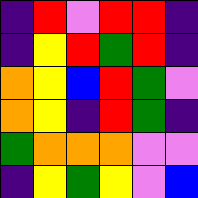[["indigo", "red", "violet", "red", "red", "indigo"], ["indigo", "yellow", "red", "green", "red", "indigo"], ["orange", "yellow", "blue", "red", "green", "violet"], ["orange", "yellow", "indigo", "red", "green", "indigo"], ["green", "orange", "orange", "orange", "violet", "violet"], ["indigo", "yellow", "green", "yellow", "violet", "blue"]]